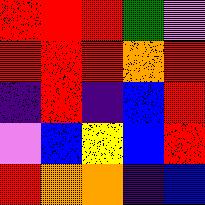[["red", "red", "red", "green", "violet"], ["red", "red", "red", "orange", "red"], ["indigo", "red", "indigo", "blue", "red"], ["violet", "blue", "yellow", "blue", "red"], ["red", "orange", "orange", "indigo", "blue"]]